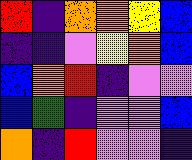[["red", "indigo", "orange", "orange", "yellow", "blue"], ["indigo", "indigo", "violet", "yellow", "orange", "blue"], ["blue", "orange", "red", "indigo", "violet", "violet"], ["blue", "green", "indigo", "violet", "violet", "blue"], ["orange", "indigo", "red", "violet", "violet", "indigo"]]